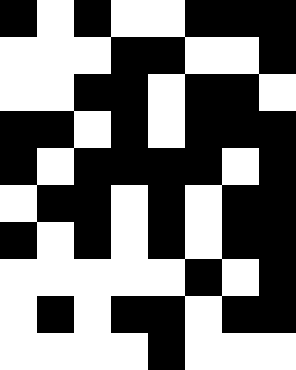[["black", "white", "black", "white", "white", "black", "black", "black"], ["white", "white", "white", "black", "black", "white", "white", "black"], ["white", "white", "black", "black", "white", "black", "black", "white"], ["black", "black", "white", "black", "white", "black", "black", "black"], ["black", "white", "black", "black", "black", "black", "white", "black"], ["white", "black", "black", "white", "black", "white", "black", "black"], ["black", "white", "black", "white", "black", "white", "black", "black"], ["white", "white", "white", "white", "white", "black", "white", "black"], ["white", "black", "white", "black", "black", "white", "black", "black"], ["white", "white", "white", "white", "black", "white", "white", "white"]]